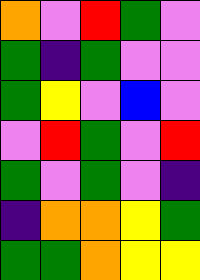[["orange", "violet", "red", "green", "violet"], ["green", "indigo", "green", "violet", "violet"], ["green", "yellow", "violet", "blue", "violet"], ["violet", "red", "green", "violet", "red"], ["green", "violet", "green", "violet", "indigo"], ["indigo", "orange", "orange", "yellow", "green"], ["green", "green", "orange", "yellow", "yellow"]]